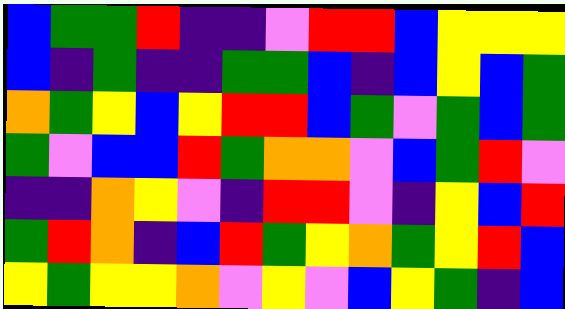[["blue", "green", "green", "red", "indigo", "indigo", "violet", "red", "red", "blue", "yellow", "yellow", "yellow"], ["blue", "indigo", "green", "indigo", "indigo", "green", "green", "blue", "indigo", "blue", "yellow", "blue", "green"], ["orange", "green", "yellow", "blue", "yellow", "red", "red", "blue", "green", "violet", "green", "blue", "green"], ["green", "violet", "blue", "blue", "red", "green", "orange", "orange", "violet", "blue", "green", "red", "violet"], ["indigo", "indigo", "orange", "yellow", "violet", "indigo", "red", "red", "violet", "indigo", "yellow", "blue", "red"], ["green", "red", "orange", "indigo", "blue", "red", "green", "yellow", "orange", "green", "yellow", "red", "blue"], ["yellow", "green", "yellow", "yellow", "orange", "violet", "yellow", "violet", "blue", "yellow", "green", "indigo", "blue"]]